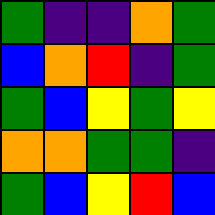[["green", "indigo", "indigo", "orange", "green"], ["blue", "orange", "red", "indigo", "green"], ["green", "blue", "yellow", "green", "yellow"], ["orange", "orange", "green", "green", "indigo"], ["green", "blue", "yellow", "red", "blue"]]